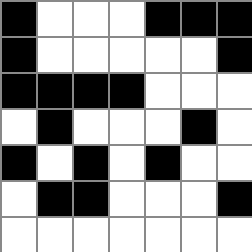[["black", "white", "white", "white", "black", "black", "black"], ["black", "white", "white", "white", "white", "white", "black"], ["black", "black", "black", "black", "white", "white", "white"], ["white", "black", "white", "white", "white", "black", "white"], ["black", "white", "black", "white", "black", "white", "white"], ["white", "black", "black", "white", "white", "white", "black"], ["white", "white", "white", "white", "white", "white", "white"]]